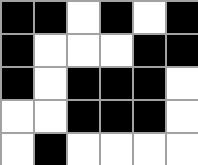[["black", "black", "white", "black", "white", "black"], ["black", "white", "white", "white", "black", "black"], ["black", "white", "black", "black", "black", "white"], ["white", "white", "black", "black", "black", "white"], ["white", "black", "white", "white", "white", "white"]]